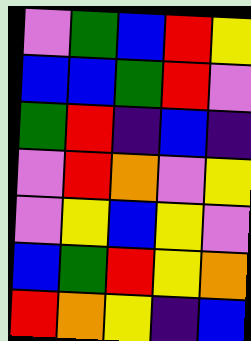[["violet", "green", "blue", "red", "yellow"], ["blue", "blue", "green", "red", "violet"], ["green", "red", "indigo", "blue", "indigo"], ["violet", "red", "orange", "violet", "yellow"], ["violet", "yellow", "blue", "yellow", "violet"], ["blue", "green", "red", "yellow", "orange"], ["red", "orange", "yellow", "indigo", "blue"]]